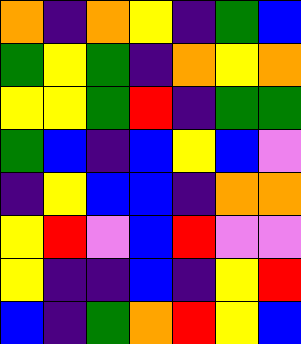[["orange", "indigo", "orange", "yellow", "indigo", "green", "blue"], ["green", "yellow", "green", "indigo", "orange", "yellow", "orange"], ["yellow", "yellow", "green", "red", "indigo", "green", "green"], ["green", "blue", "indigo", "blue", "yellow", "blue", "violet"], ["indigo", "yellow", "blue", "blue", "indigo", "orange", "orange"], ["yellow", "red", "violet", "blue", "red", "violet", "violet"], ["yellow", "indigo", "indigo", "blue", "indigo", "yellow", "red"], ["blue", "indigo", "green", "orange", "red", "yellow", "blue"]]